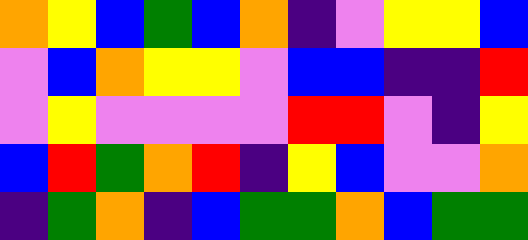[["orange", "yellow", "blue", "green", "blue", "orange", "indigo", "violet", "yellow", "yellow", "blue"], ["violet", "blue", "orange", "yellow", "yellow", "violet", "blue", "blue", "indigo", "indigo", "red"], ["violet", "yellow", "violet", "violet", "violet", "violet", "red", "red", "violet", "indigo", "yellow"], ["blue", "red", "green", "orange", "red", "indigo", "yellow", "blue", "violet", "violet", "orange"], ["indigo", "green", "orange", "indigo", "blue", "green", "green", "orange", "blue", "green", "green"]]